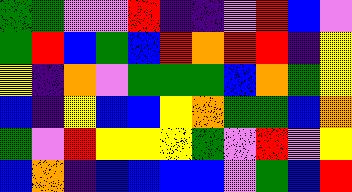[["green", "green", "violet", "violet", "red", "indigo", "indigo", "violet", "red", "blue", "violet"], ["green", "red", "blue", "green", "blue", "red", "orange", "red", "red", "indigo", "yellow"], ["yellow", "indigo", "orange", "violet", "green", "green", "green", "blue", "orange", "green", "yellow"], ["blue", "indigo", "yellow", "blue", "blue", "yellow", "orange", "green", "green", "blue", "orange"], ["green", "violet", "red", "yellow", "yellow", "yellow", "green", "violet", "red", "violet", "yellow"], ["blue", "orange", "indigo", "blue", "blue", "blue", "blue", "violet", "green", "blue", "red"]]